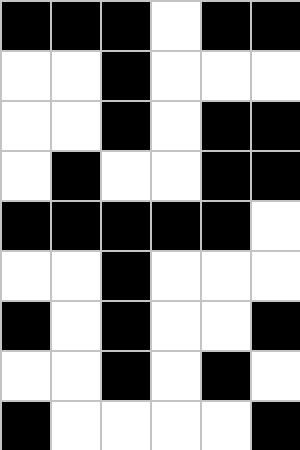[["black", "black", "black", "white", "black", "black"], ["white", "white", "black", "white", "white", "white"], ["white", "white", "black", "white", "black", "black"], ["white", "black", "white", "white", "black", "black"], ["black", "black", "black", "black", "black", "white"], ["white", "white", "black", "white", "white", "white"], ["black", "white", "black", "white", "white", "black"], ["white", "white", "black", "white", "black", "white"], ["black", "white", "white", "white", "white", "black"]]